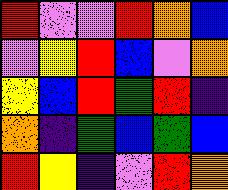[["red", "violet", "violet", "red", "orange", "blue"], ["violet", "yellow", "red", "blue", "violet", "orange"], ["yellow", "blue", "red", "green", "red", "indigo"], ["orange", "indigo", "green", "blue", "green", "blue"], ["red", "yellow", "indigo", "violet", "red", "orange"]]